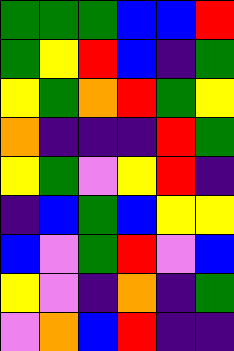[["green", "green", "green", "blue", "blue", "red"], ["green", "yellow", "red", "blue", "indigo", "green"], ["yellow", "green", "orange", "red", "green", "yellow"], ["orange", "indigo", "indigo", "indigo", "red", "green"], ["yellow", "green", "violet", "yellow", "red", "indigo"], ["indigo", "blue", "green", "blue", "yellow", "yellow"], ["blue", "violet", "green", "red", "violet", "blue"], ["yellow", "violet", "indigo", "orange", "indigo", "green"], ["violet", "orange", "blue", "red", "indigo", "indigo"]]